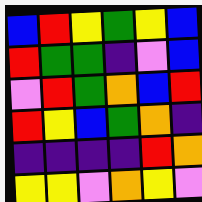[["blue", "red", "yellow", "green", "yellow", "blue"], ["red", "green", "green", "indigo", "violet", "blue"], ["violet", "red", "green", "orange", "blue", "red"], ["red", "yellow", "blue", "green", "orange", "indigo"], ["indigo", "indigo", "indigo", "indigo", "red", "orange"], ["yellow", "yellow", "violet", "orange", "yellow", "violet"]]